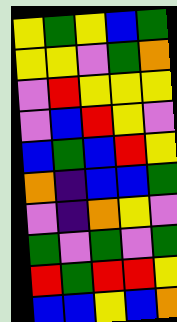[["yellow", "green", "yellow", "blue", "green"], ["yellow", "yellow", "violet", "green", "orange"], ["violet", "red", "yellow", "yellow", "yellow"], ["violet", "blue", "red", "yellow", "violet"], ["blue", "green", "blue", "red", "yellow"], ["orange", "indigo", "blue", "blue", "green"], ["violet", "indigo", "orange", "yellow", "violet"], ["green", "violet", "green", "violet", "green"], ["red", "green", "red", "red", "yellow"], ["blue", "blue", "yellow", "blue", "orange"]]